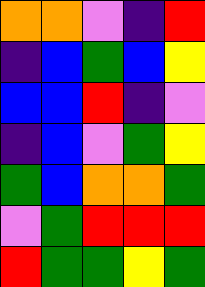[["orange", "orange", "violet", "indigo", "red"], ["indigo", "blue", "green", "blue", "yellow"], ["blue", "blue", "red", "indigo", "violet"], ["indigo", "blue", "violet", "green", "yellow"], ["green", "blue", "orange", "orange", "green"], ["violet", "green", "red", "red", "red"], ["red", "green", "green", "yellow", "green"]]